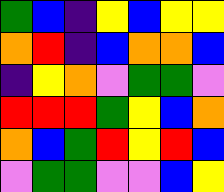[["green", "blue", "indigo", "yellow", "blue", "yellow", "yellow"], ["orange", "red", "indigo", "blue", "orange", "orange", "blue"], ["indigo", "yellow", "orange", "violet", "green", "green", "violet"], ["red", "red", "red", "green", "yellow", "blue", "orange"], ["orange", "blue", "green", "red", "yellow", "red", "blue"], ["violet", "green", "green", "violet", "violet", "blue", "yellow"]]